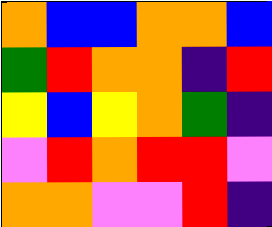[["orange", "blue", "blue", "orange", "orange", "blue"], ["green", "red", "orange", "orange", "indigo", "red"], ["yellow", "blue", "yellow", "orange", "green", "indigo"], ["violet", "red", "orange", "red", "red", "violet"], ["orange", "orange", "violet", "violet", "red", "indigo"]]